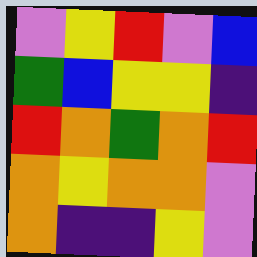[["violet", "yellow", "red", "violet", "blue"], ["green", "blue", "yellow", "yellow", "indigo"], ["red", "orange", "green", "orange", "red"], ["orange", "yellow", "orange", "orange", "violet"], ["orange", "indigo", "indigo", "yellow", "violet"]]